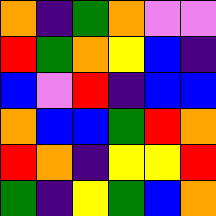[["orange", "indigo", "green", "orange", "violet", "violet"], ["red", "green", "orange", "yellow", "blue", "indigo"], ["blue", "violet", "red", "indigo", "blue", "blue"], ["orange", "blue", "blue", "green", "red", "orange"], ["red", "orange", "indigo", "yellow", "yellow", "red"], ["green", "indigo", "yellow", "green", "blue", "orange"]]